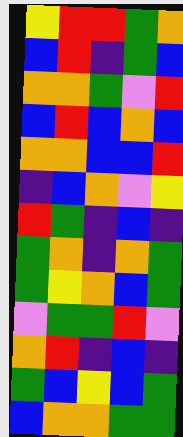[["yellow", "red", "red", "green", "orange"], ["blue", "red", "indigo", "green", "blue"], ["orange", "orange", "green", "violet", "red"], ["blue", "red", "blue", "orange", "blue"], ["orange", "orange", "blue", "blue", "red"], ["indigo", "blue", "orange", "violet", "yellow"], ["red", "green", "indigo", "blue", "indigo"], ["green", "orange", "indigo", "orange", "green"], ["green", "yellow", "orange", "blue", "green"], ["violet", "green", "green", "red", "violet"], ["orange", "red", "indigo", "blue", "indigo"], ["green", "blue", "yellow", "blue", "green"], ["blue", "orange", "orange", "green", "green"]]